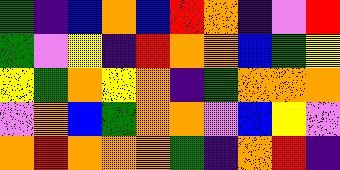[["green", "indigo", "blue", "orange", "blue", "red", "orange", "indigo", "violet", "red"], ["green", "violet", "yellow", "indigo", "red", "orange", "orange", "blue", "green", "yellow"], ["yellow", "green", "orange", "yellow", "orange", "indigo", "green", "orange", "orange", "orange"], ["violet", "orange", "blue", "green", "orange", "orange", "violet", "blue", "yellow", "violet"], ["orange", "red", "orange", "orange", "orange", "green", "indigo", "orange", "red", "indigo"]]